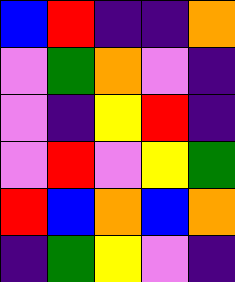[["blue", "red", "indigo", "indigo", "orange"], ["violet", "green", "orange", "violet", "indigo"], ["violet", "indigo", "yellow", "red", "indigo"], ["violet", "red", "violet", "yellow", "green"], ["red", "blue", "orange", "blue", "orange"], ["indigo", "green", "yellow", "violet", "indigo"]]